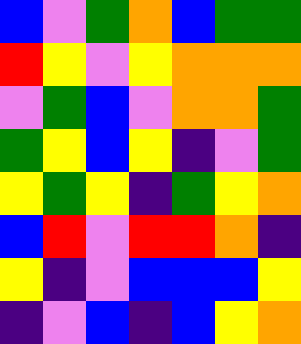[["blue", "violet", "green", "orange", "blue", "green", "green"], ["red", "yellow", "violet", "yellow", "orange", "orange", "orange"], ["violet", "green", "blue", "violet", "orange", "orange", "green"], ["green", "yellow", "blue", "yellow", "indigo", "violet", "green"], ["yellow", "green", "yellow", "indigo", "green", "yellow", "orange"], ["blue", "red", "violet", "red", "red", "orange", "indigo"], ["yellow", "indigo", "violet", "blue", "blue", "blue", "yellow"], ["indigo", "violet", "blue", "indigo", "blue", "yellow", "orange"]]